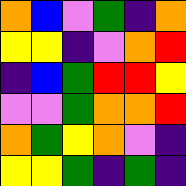[["orange", "blue", "violet", "green", "indigo", "orange"], ["yellow", "yellow", "indigo", "violet", "orange", "red"], ["indigo", "blue", "green", "red", "red", "yellow"], ["violet", "violet", "green", "orange", "orange", "red"], ["orange", "green", "yellow", "orange", "violet", "indigo"], ["yellow", "yellow", "green", "indigo", "green", "indigo"]]